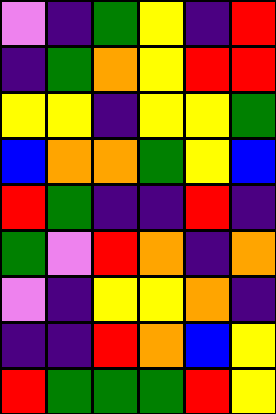[["violet", "indigo", "green", "yellow", "indigo", "red"], ["indigo", "green", "orange", "yellow", "red", "red"], ["yellow", "yellow", "indigo", "yellow", "yellow", "green"], ["blue", "orange", "orange", "green", "yellow", "blue"], ["red", "green", "indigo", "indigo", "red", "indigo"], ["green", "violet", "red", "orange", "indigo", "orange"], ["violet", "indigo", "yellow", "yellow", "orange", "indigo"], ["indigo", "indigo", "red", "orange", "blue", "yellow"], ["red", "green", "green", "green", "red", "yellow"]]